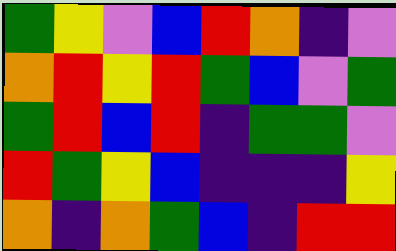[["green", "yellow", "violet", "blue", "red", "orange", "indigo", "violet"], ["orange", "red", "yellow", "red", "green", "blue", "violet", "green"], ["green", "red", "blue", "red", "indigo", "green", "green", "violet"], ["red", "green", "yellow", "blue", "indigo", "indigo", "indigo", "yellow"], ["orange", "indigo", "orange", "green", "blue", "indigo", "red", "red"]]